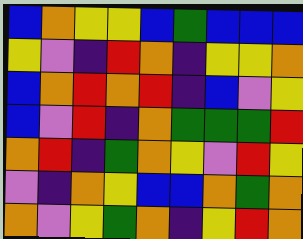[["blue", "orange", "yellow", "yellow", "blue", "green", "blue", "blue", "blue"], ["yellow", "violet", "indigo", "red", "orange", "indigo", "yellow", "yellow", "orange"], ["blue", "orange", "red", "orange", "red", "indigo", "blue", "violet", "yellow"], ["blue", "violet", "red", "indigo", "orange", "green", "green", "green", "red"], ["orange", "red", "indigo", "green", "orange", "yellow", "violet", "red", "yellow"], ["violet", "indigo", "orange", "yellow", "blue", "blue", "orange", "green", "orange"], ["orange", "violet", "yellow", "green", "orange", "indigo", "yellow", "red", "orange"]]